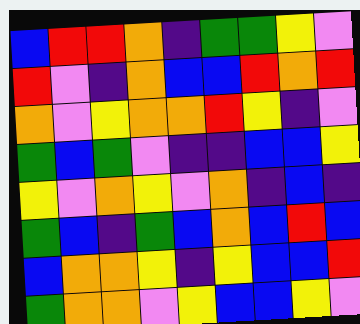[["blue", "red", "red", "orange", "indigo", "green", "green", "yellow", "violet"], ["red", "violet", "indigo", "orange", "blue", "blue", "red", "orange", "red"], ["orange", "violet", "yellow", "orange", "orange", "red", "yellow", "indigo", "violet"], ["green", "blue", "green", "violet", "indigo", "indigo", "blue", "blue", "yellow"], ["yellow", "violet", "orange", "yellow", "violet", "orange", "indigo", "blue", "indigo"], ["green", "blue", "indigo", "green", "blue", "orange", "blue", "red", "blue"], ["blue", "orange", "orange", "yellow", "indigo", "yellow", "blue", "blue", "red"], ["green", "orange", "orange", "violet", "yellow", "blue", "blue", "yellow", "violet"]]